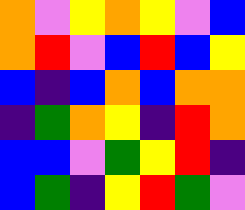[["orange", "violet", "yellow", "orange", "yellow", "violet", "blue"], ["orange", "red", "violet", "blue", "red", "blue", "yellow"], ["blue", "indigo", "blue", "orange", "blue", "orange", "orange"], ["indigo", "green", "orange", "yellow", "indigo", "red", "orange"], ["blue", "blue", "violet", "green", "yellow", "red", "indigo"], ["blue", "green", "indigo", "yellow", "red", "green", "violet"]]